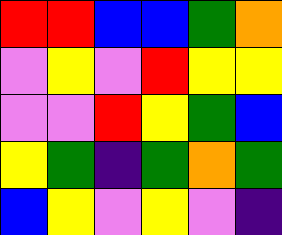[["red", "red", "blue", "blue", "green", "orange"], ["violet", "yellow", "violet", "red", "yellow", "yellow"], ["violet", "violet", "red", "yellow", "green", "blue"], ["yellow", "green", "indigo", "green", "orange", "green"], ["blue", "yellow", "violet", "yellow", "violet", "indigo"]]